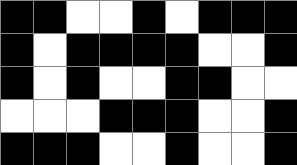[["black", "black", "white", "white", "black", "white", "black", "black", "black"], ["black", "white", "black", "black", "black", "black", "white", "white", "black"], ["black", "white", "black", "white", "white", "black", "black", "white", "white"], ["white", "white", "white", "black", "black", "black", "white", "white", "black"], ["black", "black", "black", "white", "white", "black", "white", "white", "black"]]